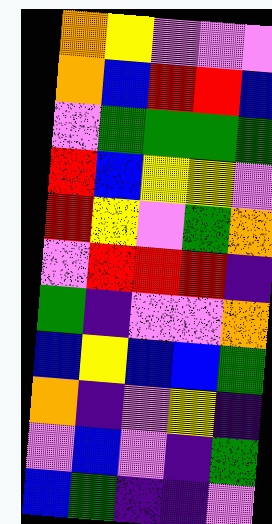[["orange", "yellow", "violet", "violet", "violet"], ["orange", "blue", "red", "red", "blue"], ["violet", "green", "green", "green", "green"], ["red", "blue", "yellow", "yellow", "violet"], ["red", "yellow", "violet", "green", "orange"], ["violet", "red", "red", "red", "indigo"], ["green", "indigo", "violet", "violet", "orange"], ["blue", "yellow", "blue", "blue", "green"], ["orange", "indigo", "violet", "yellow", "indigo"], ["violet", "blue", "violet", "indigo", "green"], ["blue", "green", "indigo", "indigo", "violet"]]